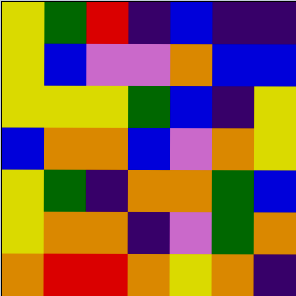[["yellow", "green", "red", "indigo", "blue", "indigo", "indigo"], ["yellow", "blue", "violet", "violet", "orange", "blue", "blue"], ["yellow", "yellow", "yellow", "green", "blue", "indigo", "yellow"], ["blue", "orange", "orange", "blue", "violet", "orange", "yellow"], ["yellow", "green", "indigo", "orange", "orange", "green", "blue"], ["yellow", "orange", "orange", "indigo", "violet", "green", "orange"], ["orange", "red", "red", "orange", "yellow", "orange", "indigo"]]